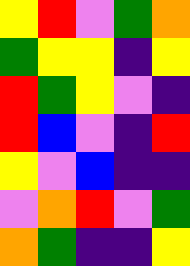[["yellow", "red", "violet", "green", "orange"], ["green", "yellow", "yellow", "indigo", "yellow"], ["red", "green", "yellow", "violet", "indigo"], ["red", "blue", "violet", "indigo", "red"], ["yellow", "violet", "blue", "indigo", "indigo"], ["violet", "orange", "red", "violet", "green"], ["orange", "green", "indigo", "indigo", "yellow"]]